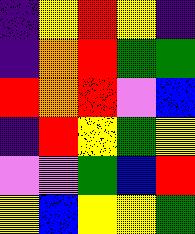[["indigo", "yellow", "red", "yellow", "indigo"], ["indigo", "orange", "red", "green", "green"], ["red", "orange", "red", "violet", "blue"], ["indigo", "red", "yellow", "green", "yellow"], ["violet", "violet", "green", "blue", "red"], ["yellow", "blue", "yellow", "yellow", "green"]]